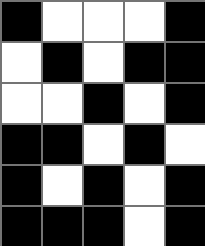[["black", "white", "white", "white", "black"], ["white", "black", "white", "black", "black"], ["white", "white", "black", "white", "black"], ["black", "black", "white", "black", "white"], ["black", "white", "black", "white", "black"], ["black", "black", "black", "white", "black"]]